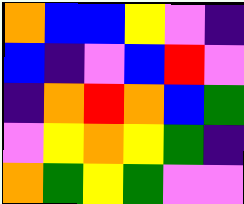[["orange", "blue", "blue", "yellow", "violet", "indigo"], ["blue", "indigo", "violet", "blue", "red", "violet"], ["indigo", "orange", "red", "orange", "blue", "green"], ["violet", "yellow", "orange", "yellow", "green", "indigo"], ["orange", "green", "yellow", "green", "violet", "violet"]]